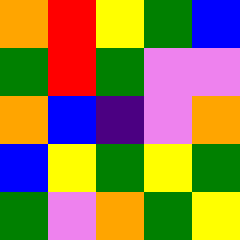[["orange", "red", "yellow", "green", "blue"], ["green", "red", "green", "violet", "violet"], ["orange", "blue", "indigo", "violet", "orange"], ["blue", "yellow", "green", "yellow", "green"], ["green", "violet", "orange", "green", "yellow"]]